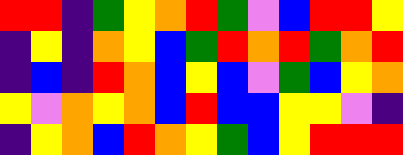[["red", "red", "indigo", "green", "yellow", "orange", "red", "green", "violet", "blue", "red", "red", "yellow"], ["indigo", "yellow", "indigo", "orange", "yellow", "blue", "green", "red", "orange", "red", "green", "orange", "red"], ["indigo", "blue", "indigo", "red", "orange", "blue", "yellow", "blue", "violet", "green", "blue", "yellow", "orange"], ["yellow", "violet", "orange", "yellow", "orange", "blue", "red", "blue", "blue", "yellow", "yellow", "violet", "indigo"], ["indigo", "yellow", "orange", "blue", "red", "orange", "yellow", "green", "blue", "yellow", "red", "red", "red"]]